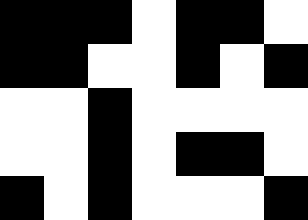[["black", "black", "black", "white", "black", "black", "white"], ["black", "black", "white", "white", "black", "white", "black"], ["white", "white", "black", "white", "white", "white", "white"], ["white", "white", "black", "white", "black", "black", "white"], ["black", "white", "black", "white", "white", "white", "black"]]